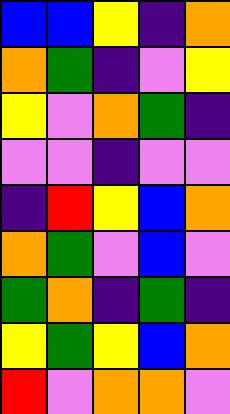[["blue", "blue", "yellow", "indigo", "orange"], ["orange", "green", "indigo", "violet", "yellow"], ["yellow", "violet", "orange", "green", "indigo"], ["violet", "violet", "indigo", "violet", "violet"], ["indigo", "red", "yellow", "blue", "orange"], ["orange", "green", "violet", "blue", "violet"], ["green", "orange", "indigo", "green", "indigo"], ["yellow", "green", "yellow", "blue", "orange"], ["red", "violet", "orange", "orange", "violet"]]